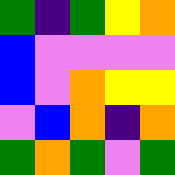[["green", "indigo", "green", "yellow", "orange"], ["blue", "violet", "violet", "violet", "violet"], ["blue", "violet", "orange", "yellow", "yellow"], ["violet", "blue", "orange", "indigo", "orange"], ["green", "orange", "green", "violet", "green"]]